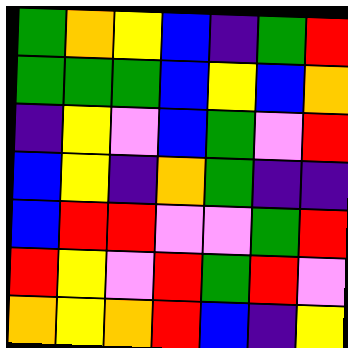[["green", "orange", "yellow", "blue", "indigo", "green", "red"], ["green", "green", "green", "blue", "yellow", "blue", "orange"], ["indigo", "yellow", "violet", "blue", "green", "violet", "red"], ["blue", "yellow", "indigo", "orange", "green", "indigo", "indigo"], ["blue", "red", "red", "violet", "violet", "green", "red"], ["red", "yellow", "violet", "red", "green", "red", "violet"], ["orange", "yellow", "orange", "red", "blue", "indigo", "yellow"]]